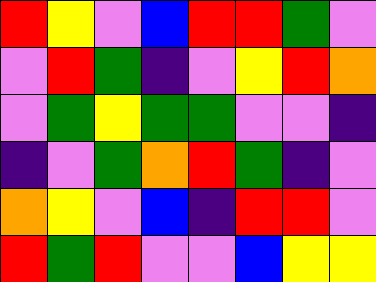[["red", "yellow", "violet", "blue", "red", "red", "green", "violet"], ["violet", "red", "green", "indigo", "violet", "yellow", "red", "orange"], ["violet", "green", "yellow", "green", "green", "violet", "violet", "indigo"], ["indigo", "violet", "green", "orange", "red", "green", "indigo", "violet"], ["orange", "yellow", "violet", "blue", "indigo", "red", "red", "violet"], ["red", "green", "red", "violet", "violet", "blue", "yellow", "yellow"]]